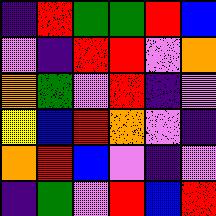[["indigo", "red", "green", "green", "red", "blue"], ["violet", "indigo", "red", "red", "violet", "orange"], ["orange", "green", "violet", "red", "indigo", "violet"], ["yellow", "blue", "red", "orange", "violet", "indigo"], ["orange", "red", "blue", "violet", "indigo", "violet"], ["indigo", "green", "violet", "red", "blue", "red"]]